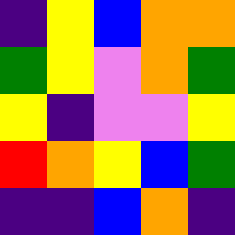[["indigo", "yellow", "blue", "orange", "orange"], ["green", "yellow", "violet", "orange", "green"], ["yellow", "indigo", "violet", "violet", "yellow"], ["red", "orange", "yellow", "blue", "green"], ["indigo", "indigo", "blue", "orange", "indigo"]]